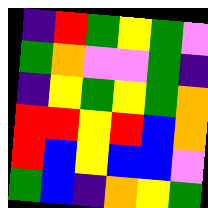[["indigo", "red", "green", "yellow", "green", "violet"], ["green", "orange", "violet", "violet", "green", "indigo"], ["indigo", "yellow", "green", "yellow", "green", "orange"], ["red", "red", "yellow", "red", "blue", "orange"], ["red", "blue", "yellow", "blue", "blue", "violet"], ["green", "blue", "indigo", "orange", "yellow", "green"]]